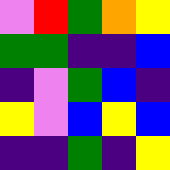[["violet", "red", "green", "orange", "yellow"], ["green", "green", "indigo", "indigo", "blue"], ["indigo", "violet", "green", "blue", "indigo"], ["yellow", "violet", "blue", "yellow", "blue"], ["indigo", "indigo", "green", "indigo", "yellow"]]